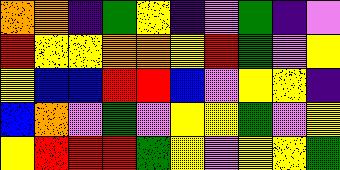[["orange", "orange", "indigo", "green", "yellow", "indigo", "violet", "green", "indigo", "violet"], ["red", "yellow", "yellow", "orange", "orange", "yellow", "red", "green", "violet", "yellow"], ["yellow", "blue", "blue", "red", "red", "blue", "violet", "yellow", "yellow", "indigo"], ["blue", "orange", "violet", "green", "violet", "yellow", "yellow", "green", "violet", "yellow"], ["yellow", "red", "red", "red", "green", "yellow", "violet", "yellow", "yellow", "green"]]